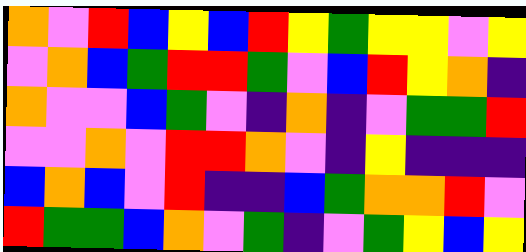[["orange", "violet", "red", "blue", "yellow", "blue", "red", "yellow", "green", "yellow", "yellow", "violet", "yellow"], ["violet", "orange", "blue", "green", "red", "red", "green", "violet", "blue", "red", "yellow", "orange", "indigo"], ["orange", "violet", "violet", "blue", "green", "violet", "indigo", "orange", "indigo", "violet", "green", "green", "red"], ["violet", "violet", "orange", "violet", "red", "red", "orange", "violet", "indigo", "yellow", "indigo", "indigo", "indigo"], ["blue", "orange", "blue", "violet", "red", "indigo", "indigo", "blue", "green", "orange", "orange", "red", "violet"], ["red", "green", "green", "blue", "orange", "violet", "green", "indigo", "violet", "green", "yellow", "blue", "yellow"]]